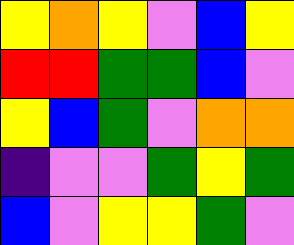[["yellow", "orange", "yellow", "violet", "blue", "yellow"], ["red", "red", "green", "green", "blue", "violet"], ["yellow", "blue", "green", "violet", "orange", "orange"], ["indigo", "violet", "violet", "green", "yellow", "green"], ["blue", "violet", "yellow", "yellow", "green", "violet"]]